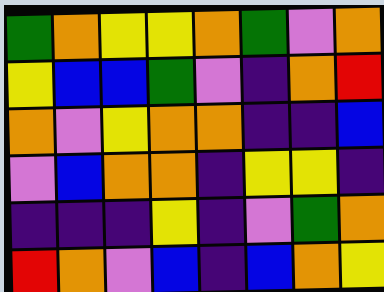[["green", "orange", "yellow", "yellow", "orange", "green", "violet", "orange"], ["yellow", "blue", "blue", "green", "violet", "indigo", "orange", "red"], ["orange", "violet", "yellow", "orange", "orange", "indigo", "indigo", "blue"], ["violet", "blue", "orange", "orange", "indigo", "yellow", "yellow", "indigo"], ["indigo", "indigo", "indigo", "yellow", "indigo", "violet", "green", "orange"], ["red", "orange", "violet", "blue", "indigo", "blue", "orange", "yellow"]]